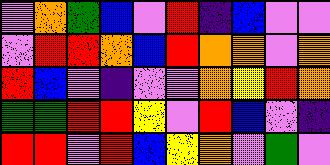[["violet", "orange", "green", "blue", "violet", "red", "indigo", "blue", "violet", "violet"], ["violet", "red", "red", "orange", "blue", "red", "orange", "orange", "violet", "orange"], ["red", "blue", "violet", "indigo", "violet", "violet", "orange", "yellow", "red", "orange"], ["green", "green", "red", "red", "yellow", "violet", "red", "blue", "violet", "indigo"], ["red", "red", "violet", "red", "blue", "yellow", "orange", "violet", "green", "violet"]]